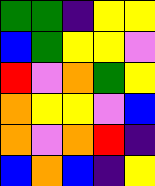[["green", "green", "indigo", "yellow", "yellow"], ["blue", "green", "yellow", "yellow", "violet"], ["red", "violet", "orange", "green", "yellow"], ["orange", "yellow", "yellow", "violet", "blue"], ["orange", "violet", "orange", "red", "indigo"], ["blue", "orange", "blue", "indigo", "yellow"]]